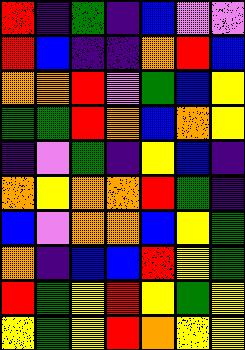[["red", "indigo", "green", "indigo", "blue", "violet", "violet"], ["red", "blue", "indigo", "indigo", "orange", "red", "blue"], ["orange", "orange", "red", "violet", "green", "blue", "yellow"], ["green", "green", "red", "orange", "blue", "orange", "yellow"], ["indigo", "violet", "green", "indigo", "yellow", "blue", "indigo"], ["orange", "yellow", "orange", "orange", "red", "green", "indigo"], ["blue", "violet", "orange", "orange", "blue", "yellow", "green"], ["orange", "indigo", "blue", "blue", "red", "yellow", "green"], ["red", "green", "yellow", "red", "yellow", "green", "yellow"], ["yellow", "green", "yellow", "red", "orange", "yellow", "yellow"]]